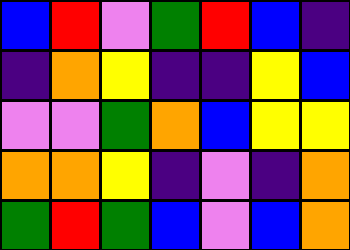[["blue", "red", "violet", "green", "red", "blue", "indigo"], ["indigo", "orange", "yellow", "indigo", "indigo", "yellow", "blue"], ["violet", "violet", "green", "orange", "blue", "yellow", "yellow"], ["orange", "orange", "yellow", "indigo", "violet", "indigo", "orange"], ["green", "red", "green", "blue", "violet", "blue", "orange"]]